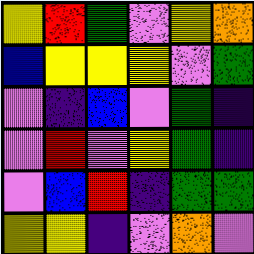[["yellow", "red", "green", "violet", "yellow", "orange"], ["blue", "yellow", "yellow", "yellow", "violet", "green"], ["violet", "indigo", "blue", "violet", "green", "indigo"], ["violet", "red", "violet", "yellow", "green", "indigo"], ["violet", "blue", "red", "indigo", "green", "green"], ["yellow", "yellow", "indigo", "violet", "orange", "violet"]]